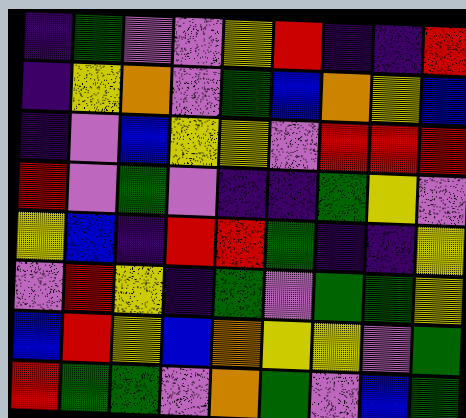[["indigo", "green", "violet", "violet", "yellow", "red", "indigo", "indigo", "red"], ["indigo", "yellow", "orange", "violet", "green", "blue", "orange", "yellow", "blue"], ["indigo", "violet", "blue", "yellow", "yellow", "violet", "red", "red", "red"], ["red", "violet", "green", "violet", "indigo", "indigo", "green", "yellow", "violet"], ["yellow", "blue", "indigo", "red", "red", "green", "indigo", "indigo", "yellow"], ["violet", "red", "yellow", "indigo", "green", "violet", "green", "green", "yellow"], ["blue", "red", "yellow", "blue", "orange", "yellow", "yellow", "violet", "green"], ["red", "green", "green", "violet", "orange", "green", "violet", "blue", "green"]]